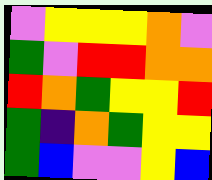[["violet", "yellow", "yellow", "yellow", "orange", "violet"], ["green", "violet", "red", "red", "orange", "orange"], ["red", "orange", "green", "yellow", "yellow", "red"], ["green", "indigo", "orange", "green", "yellow", "yellow"], ["green", "blue", "violet", "violet", "yellow", "blue"]]